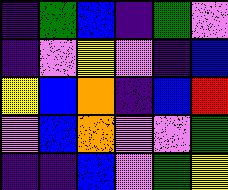[["indigo", "green", "blue", "indigo", "green", "violet"], ["indigo", "violet", "yellow", "violet", "indigo", "blue"], ["yellow", "blue", "orange", "indigo", "blue", "red"], ["violet", "blue", "orange", "violet", "violet", "green"], ["indigo", "indigo", "blue", "violet", "green", "yellow"]]